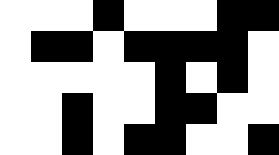[["white", "white", "white", "black", "white", "white", "white", "black", "black"], ["white", "black", "black", "white", "black", "black", "black", "black", "white"], ["white", "white", "white", "white", "white", "black", "white", "black", "white"], ["white", "white", "black", "white", "white", "black", "black", "white", "white"], ["white", "white", "black", "white", "black", "black", "white", "white", "black"]]